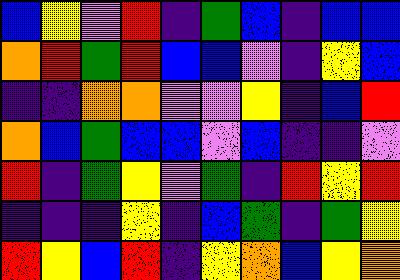[["blue", "yellow", "violet", "red", "indigo", "green", "blue", "indigo", "blue", "blue"], ["orange", "red", "green", "red", "blue", "blue", "violet", "indigo", "yellow", "blue"], ["indigo", "indigo", "orange", "orange", "violet", "violet", "yellow", "indigo", "blue", "red"], ["orange", "blue", "green", "blue", "blue", "violet", "blue", "indigo", "indigo", "violet"], ["red", "indigo", "green", "yellow", "violet", "green", "indigo", "red", "yellow", "red"], ["indigo", "indigo", "indigo", "yellow", "indigo", "blue", "green", "indigo", "green", "yellow"], ["red", "yellow", "blue", "red", "indigo", "yellow", "orange", "blue", "yellow", "orange"]]